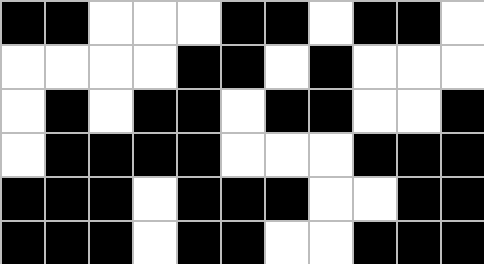[["black", "black", "white", "white", "white", "black", "black", "white", "black", "black", "white"], ["white", "white", "white", "white", "black", "black", "white", "black", "white", "white", "white"], ["white", "black", "white", "black", "black", "white", "black", "black", "white", "white", "black"], ["white", "black", "black", "black", "black", "white", "white", "white", "black", "black", "black"], ["black", "black", "black", "white", "black", "black", "black", "white", "white", "black", "black"], ["black", "black", "black", "white", "black", "black", "white", "white", "black", "black", "black"]]